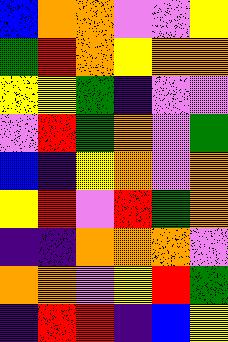[["blue", "orange", "orange", "violet", "violet", "yellow"], ["green", "red", "orange", "yellow", "orange", "orange"], ["yellow", "yellow", "green", "indigo", "violet", "violet"], ["violet", "red", "green", "orange", "violet", "green"], ["blue", "indigo", "yellow", "orange", "violet", "orange"], ["yellow", "red", "violet", "red", "green", "orange"], ["indigo", "indigo", "orange", "orange", "orange", "violet"], ["orange", "orange", "violet", "yellow", "red", "green"], ["indigo", "red", "red", "indigo", "blue", "yellow"]]